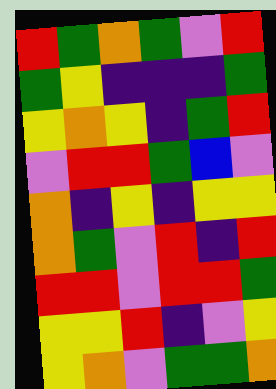[["red", "green", "orange", "green", "violet", "red"], ["green", "yellow", "indigo", "indigo", "indigo", "green"], ["yellow", "orange", "yellow", "indigo", "green", "red"], ["violet", "red", "red", "green", "blue", "violet"], ["orange", "indigo", "yellow", "indigo", "yellow", "yellow"], ["orange", "green", "violet", "red", "indigo", "red"], ["red", "red", "violet", "red", "red", "green"], ["yellow", "yellow", "red", "indigo", "violet", "yellow"], ["yellow", "orange", "violet", "green", "green", "orange"]]